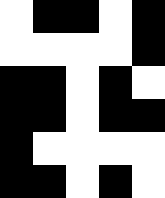[["white", "black", "black", "white", "black"], ["white", "white", "white", "white", "black"], ["black", "black", "white", "black", "white"], ["black", "black", "white", "black", "black"], ["black", "white", "white", "white", "white"], ["black", "black", "white", "black", "white"]]